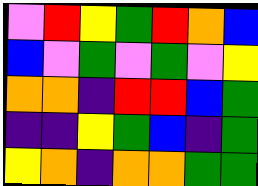[["violet", "red", "yellow", "green", "red", "orange", "blue"], ["blue", "violet", "green", "violet", "green", "violet", "yellow"], ["orange", "orange", "indigo", "red", "red", "blue", "green"], ["indigo", "indigo", "yellow", "green", "blue", "indigo", "green"], ["yellow", "orange", "indigo", "orange", "orange", "green", "green"]]